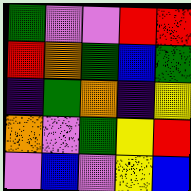[["green", "violet", "violet", "red", "red"], ["red", "orange", "green", "blue", "green"], ["indigo", "green", "orange", "indigo", "yellow"], ["orange", "violet", "green", "yellow", "red"], ["violet", "blue", "violet", "yellow", "blue"]]